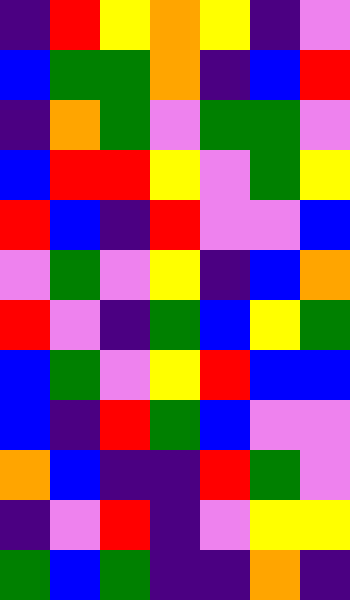[["indigo", "red", "yellow", "orange", "yellow", "indigo", "violet"], ["blue", "green", "green", "orange", "indigo", "blue", "red"], ["indigo", "orange", "green", "violet", "green", "green", "violet"], ["blue", "red", "red", "yellow", "violet", "green", "yellow"], ["red", "blue", "indigo", "red", "violet", "violet", "blue"], ["violet", "green", "violet", "yellow", "indigo", "blue", "orange"], ["red", "violet", "indigo", "green", "blue", "yellow", "green"], ["blue", "green", "violet", "yellow", "red", "blue", "blue"], ["blue", "indigo", "red", "green", "blue", "violet", "violet"], ["orange", "blue", "indigo", "indigo", "red", "green", "violet"], ["indigo", "violet", "red", "indigo", "violet", "yellow", "yellow"], ["green", "blue", "green", "indigo", "indigo", "orange", "indigo"]]